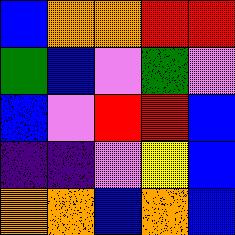[["blue", "orange", "orange", "red", "red"], ["green", "blue", "violet", "green", "violet"], ["blue", "violet", "red", "red", "blue"], ["indigo", "indigo", "violet", "yellow", "blue"], ["orange", "orange", "blue", "orange", "blue"]]